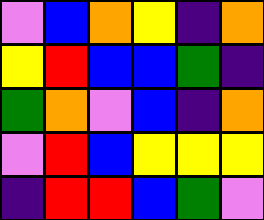[["violet", "blue", "orange", "yellow", "indigo", "orange"], ["yellow", "red", "blue", "blue", "green", "indigo"], ["green", "orange", "violet", "blue", "indigo", "orange"], ["violet", "red", "blue", "yellow", "yellow", "yellow"], ["indigo", "red", "red", "blue", "green", "violet"]]